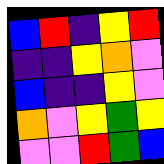[["blue", "red", "indigo", "yellow", "red"], ["indigo", "indigo", "yellow", "orange", "violet"], ["blue", "indigo", "indigo", "yellow", "violet"], ["orange", "violet", "yellow", "green", "yellow"], ["violet", "violet", "red", "green", "blue"]]